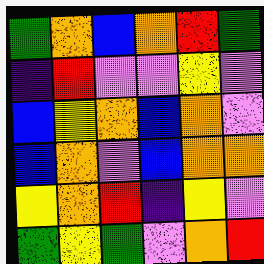[["green", "orange", "blue", "orange", "red", "green"], ["indigo", "red", "violet", "violet", "yellow", "violet"], ["blue", "yellow", "orange", "blue", "orange", "violet"], ["blue", "orange", "violet", "blue", "orange", "orange"], ["yellow", "orange", "red", "indigo", "yellow", "violet"], ["green", "yellow", "green", "violet", "orange", "red"]]